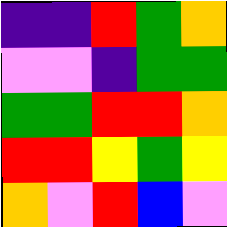[["indigo", "indigo", "red", "green", "orange"], ["violet", "violet", "indigo", "green", "green"], ["green", "green", "red", "red", "orange"], ["red", "red", "yellow", "green", "yellow"], ["orange", "violet", "red", "blue", "violet"]]